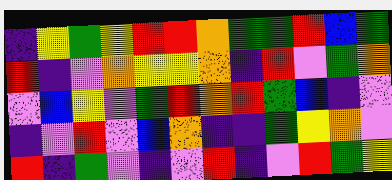[["indigo", "yellow", "green", "yellow", "red", "red", "orange", "green", "green", "red", "blue", "green"], ["red", "indigo", "violet", "orange", "yellow", "yellow", "orange", "indigo", "red", "violet", "green", "orange"], ["violet", "blue", "yellow", "violet", "green", "red", "orange", "red", "green", "blue", "indigo", "violet"], ["indigo", "violet", "red", "violet", "blue", "orange", "indigo", "indigo", "green", "yellow", "orange", "violet"], ["red", "indigo", "green", "violet", "indigo", "violet", "red", "indigo", "violet", "red", "green", "yellow"]]